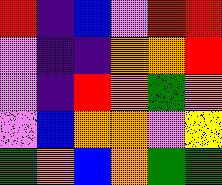[["red", "indigo", "blue", "violet", "red", "red"], ["violet", "indigo", "indigo", "orange", "orange", "red"], ["violet", "indigo", "red", "orange", "green", "orange"], ["violet", "blue", "orange", "orange", "violet", "yellow"], ["green", "orange", "blue", "orange", "green", "green"]]